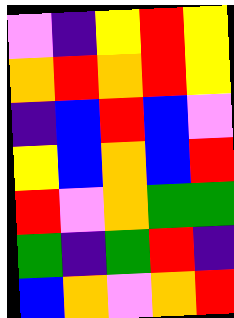[["violet", "indigo", "yellow", "red", "yellow"], ["orange", "red", "orange", "red", "yellow"], ["indigo", "blue", "red", "blue", "violet"], ["yellow", "blue", "orange", "blue", "red"], ["red", "violet", "orange", "green", "green"], ["green", "indigo", "green", "red", "indigo"], ["blue", "orange", "violet", "orange", "red"]]